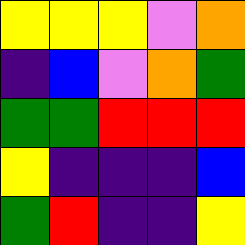[["yellow", "yellow", "yellow", "violet", "orange"], ["indigo", "blue", "violet", "orange", "green"], ["green", "green", "red", "red", "red"], ["yellow", "indigo", "indigo", "indigo", "blue"], ["green", "red", "indigo", "indigo", "yellow"]]